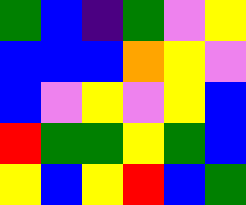[["green", "blue", "indigo", "green", "violet", "yellow"], ["blue", "blue", "blue", "orange", "yellow", "violet"], ["blue", "violet", "yellow", "violet", "yellow", "blue"], ["red", "green", "green", "yellow", "green", "blue"], ["yellow", "blue", "yellow", "red", "blue", "green"]]